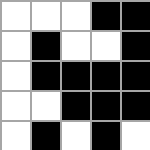[["white", "white", "white", "black", "black"], ["white", "black", "white", "white", "black"], ["white", "black", "black", "black", "black"], ["white", "white", "black", "black", "black"], ["white", "black", "white", "black", "white"]]